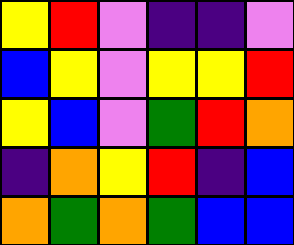[["yellow", "red", "violet", "indigo", "indigo", "violet"], ["blue", "yellow", "violet", "yellow", "yellow", "red"], ["yellow", "blue", "violet", "green", "red", "orange"], ["indigo", "orange", "yellow", "red", "indigo", "blue"], ["orange", "green", "orange", "green", "blue", "blue"]]